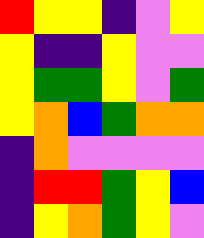[["red", "yellow", "yellow", "indigo", "violet", "yellow"], ["yellow", "indigo", "indigo", "yellow", "violet", "violet"], ["yellow", "green", "green", "yellow", "violet", "green"], ["yellow", "orange", "blue", "green", "orange", "orange"], ["indigo", "orange", "violet", "violet", "violet", "violet"], ["indigo", "red", "red", "green", "yellow", "blue"], ["indigo", "yellow", "orange", "green", "yellow", "violet"]]